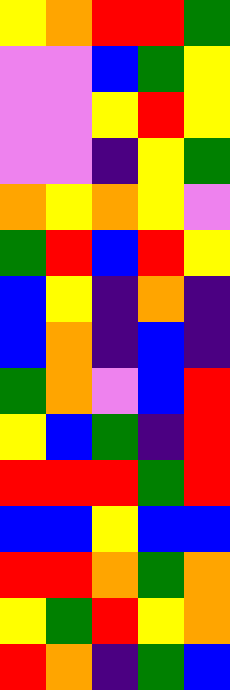[["yellow", "orange", "red", "red", "green"], ["violet", "violet", "blue", "green", "yellow"], ["violet", "violet", "yellow", "red", "yellow"], ["violet", "violet", "indigo", "yellow", "green"], ["orange", "yellow", "orange", "yellow", "violet"], ["green", "red", "blue", "red", "yellow"], ["blue", "yellow", "indigo", "orange", "indigo"], ["blue", "orange", "indigo", "blue", "indigo"], ["green", "orange", "violet", "blue", "red"], ["yellow", "blue", "green", "indigo", "red"], ["red", "red", "red", "green", "red"], ["blue", "blue", "yellow", "blue", "blue"], ["red", "red", "orange", "green", "orange"], ["yellow", "green", "red", "yellow", "orange"], ["red", "orange", "indigo", "green", "blue"]]